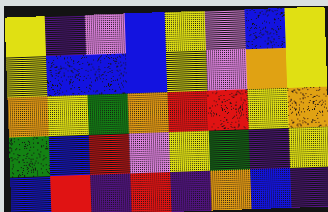[["yellow", "indigo", "violet", "blue", "yellow", "violet", "blue", "yellow"], ["yellow", "blue", "blue", "blue", "yellow", "violet", "orange", "yellow"], ["orange", "yellow", "green", "orange", "red", "red", "yellow", "orange"], ["green", "blue", "red", "violet", "yellow", "green", "indigo", "yellow"], ["blue", "red", "indigo", "red", "indigo", "orange", "blue", "indigo"]]